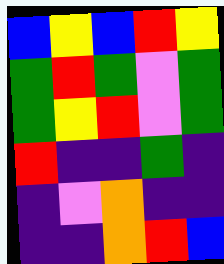[["blue", "yellow", "blue", "red", "yellow"], ["green", "red", "green", "violet", "green"], ["green", "yellow", "red", "violet", "green"], ["red", "indigo", "indigo", "green", "indigo"], ["indigo", "violet", "orange", "indigo", "indigo"], ["indigo", "indigo", "orange", "red", "blue"]]